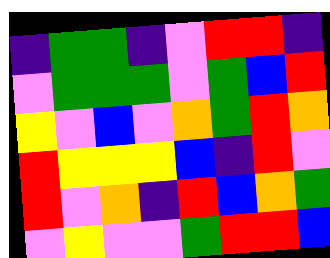[["indigo", "green", "green", "indigo", "violet", "red", "red", "indigo"], ["violet", "green", "green", "green", "violet", "green", "blue", "red"], ["yellow", "violet", "blue", "violet", "orange", "green", "red", "orange"], ["red", "yellow", "yellow", "yellow", "blue", "indigo", "red", "violet"], ["red", "violet", "orange", "indigo", "red", "blue", "orange", "green"], ["violet", "yellow", "violet", "violet", "green", "red", "red", "blue"]]